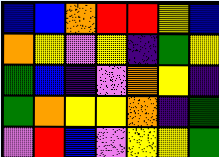[["blue", "blue", "orange", "red", "red", "yellow", "blue"], ["orange", "yellow", "violet", "yellow", "indigo", "green", "yellow"], ["green", "blue", "indigo", "violet", "orange", "yellow", "indigo"], ["green", "orange", "yellow", "yellow", "orange", "indigo", "green"], ["violet", "red", "blue", "violet", "yellow", "yellow", "green"]]